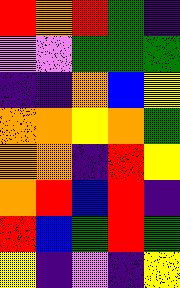[["red", "orange", "red", "green", "indigo"], ["violet", "violet", "green", "green", "green"], ["indigo", "indigo", "orange", "blue", "yellow"], ["orange", "orange", "yellow", "orange", "green"], ["orange", "orange", "indigo", "red", "yellow"], ["orange", "red", "blue", "red", "indigo"], ["red", "blue", "green", "red", "green"], ["yellow", "indigo", "violet", "indigo", "yellow"]]